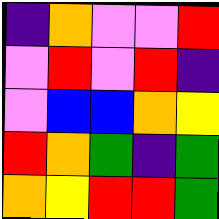[["indigo", "orange", "violet", "violet", "red"], ["violet", "red", "violet", "red", "indigo"], ["violet", "blue", "blue", "orange", "yellow"], ["red", "orange", "green", "indigo", "green"], ["orange", "yellow", "red", "red", "green"]]